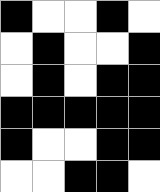[["black", "white", "white", "black", "white"], ["white", "black", "white", "white", "black"], ["white", "black", "white", "black", "black"], ["black", "black", "black", "black", "black"], ["black", "white", "white", "black", "black"], ["white", "white", "black", "black", "white"]]